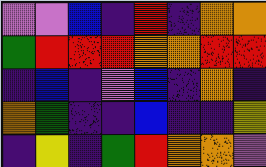[["violet", "violet", "blue", "indigo", "red", "indigo", "orange", "orange"], ["green", "red", "red", "red", "orange", "orange", "red", "red"], ["indigo", "blue", "indigo", "violet", "blue", "indigo", "orange", "indigo"], ["orange", "green", "indigo", "indigo", "blue", "indigo", "indigo", "yellow"], ["indigo", "yellow", "indigo", "green", "red", "orange", "orange", "violet"]]